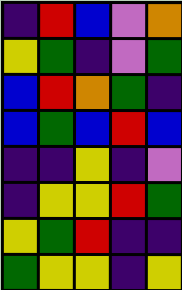[["indigo", "red", "blue", "violet", "orange"], ["yellow", "green", "indigo", "violet", "green"], ["blue", "red", "orange", "green", "indigo"], ["blue", "green", "blue", "red", "blue"], ["indigo", "indigo", "yellow", "indigo", "violet"], ["indigo", "yellow", "yellow", "red", "green"], ["yellow", "green", "red", "indigo", "indigo"], ["green", "yellow", "yellow", "indigo", "yellow"]]